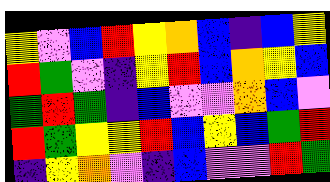[["yellow", "violet", "blue", "red", "yellow", "orange", "blue", "indigo", "blue", "yellow"], ["red", "green", "violet", "indigo", "yellow", "red", "blue", "orange", "yellow", "blue"], ["green", "red", "green", "indigo", "blue", "violet", "violet", "orange", "blue", "violet"], ["red", "green", "yellow", "yellow", "red", "blue", "yellow", "blue", "green", "red"], ["indigo", "yellow", "orange", "violet", "indigo", "blue", "violet", "violet", "red", "green"]]